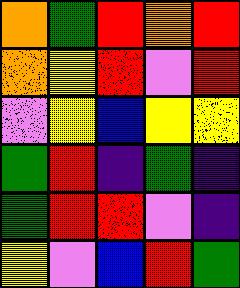[["orange", "green", "red", "orange", "red"], ["orange", "yellow", "red", "violet", "red"], ["violet", "yellow", "blue", "yellow", "yellow"], ["green", "red", "indigo", "green", "indigo"], ["green", "red", "red", "violet", "indigo"], ["yellow", "violet", "blue", "red", "green"]]